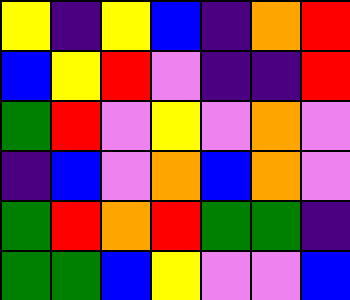[["yellow", "indigo", "yellow", "blue", "indigo", "orange", "red"], ["blue", "yellow", "red", "violet", "indigo", "indigo", "red"], ["green", "red", "violet", "yellow", "violet", "orange", "violet"], ["indigo", "blue", "violet", "orange", "blue", "orange", "violet"], ["green", "red", "orange", "red", "green", "green", "indigo"], ["green", "green", "blue", "yellow", "violet", "violet", "blue"]]